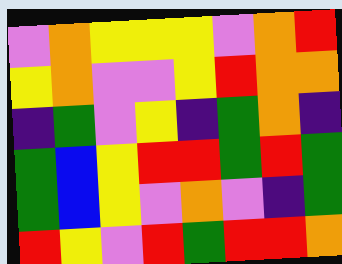[["violet", "orange", "yellow", "yellow", "yellow", "violet", "orange", "red"], ["yellow", "orange", "violet", "violet", "yellow", "red", "orange", "orange"], ["indigo", "green", "violet", "yellow", "indigo", "green", "orange", "indigo"], ["green", "blue", "yellow", "red", "red", "green", "red", "green"], ["green", "blue", "yellow", "violet", "orange", "violet", "indigo", "green"], ["red", "yellow", "violet", "red", "green", "red", "red", "orange"]]